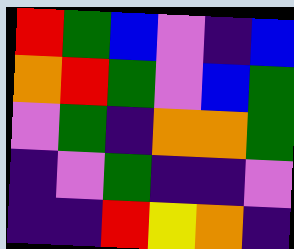[["red", "green", "blue", "violet", "indigo", "blue"], ["orange", "red", "green", "violet", "blue", "green"], ["violet", "green", "indigo", "orange", "orange", "green"], ["indigo", "violet", "green", "indigo", "indigo", "violet"], ["indigo", "indigo", "red", "yellow", "orange", "indigo"]]